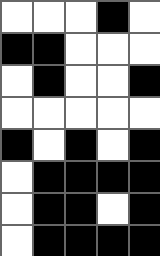[["white", "white", "white", "black", "white"], ["black", "black", "white", "white", "white"], ["white", "black", "white", "white", "black"], ["white", "white", "white", "white", "white"], ["black", "white", "black", "white", "black"], ["white", "black", "black", "black", "black"], ["white", "black", "black", "white", "black"], ["white", "black", "black", "black", "black"]]